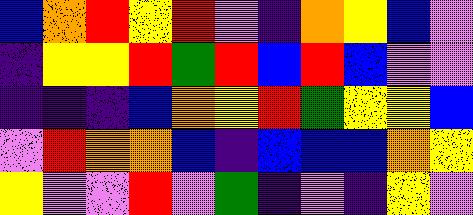[["blue", "orange", "red", "yellow", "red", "violet", "indigo", "orange", "yellow", "blue", "violet"], ["indigo", "yellow", "yellow", "red", "green", "red", "blue", "red", "blue", "violet", "violet"], ["indigo", "indigo", "indigo", "blue", "orange", "yellow", "red", "green", "yellow", "yellow", "blue"], ["violet", "red", "orange", "orange", "blue", "indigo", "blue", "blue", "blue", "orange", "yellow"], ["yellow", "violet", "violet", "red", "violet", "green", "indigo", "violet", "indigo", "yellow", "violet"]]